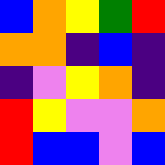[["blue", "orange", "yellow", "green", "red"], ["orange", "orange", "indigo", "blue", "indigo"], ["indigo", "violet", "yellow", "orange", "indigo"], ["red", "yellow", "violet", "violet", "orange"], ["red", "blue", "blue", "violet", "blue"]]